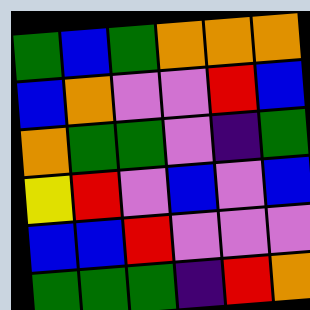[["green", "blue", "green", "orange", "orange", "orange"], ["blue", "orange", "violet", "violet", "red", "blue"], ["orange", "green", "green", "violet", "indigo", "green"], ["yellow", "red", "violet", "blue", "violet", "blue"], ["blue", "blue", "red", "violet", "violet", "violet"], ["green", "green", "green", "indigo", "red", "orange"]]